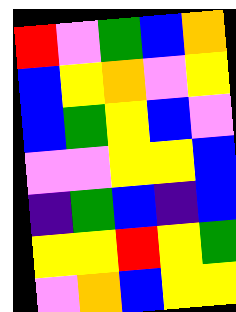[["red", "violet", "green", "blue", "orange"], ["blue", "yellow", "orange", "violet", "yellow"], ["blue", "green", "yellow", "blue", "violet"], ["violet", "violet", "yellow", "yellow", "blue"], ["indigo", "green", "blue", "indigo", "blue"], ["yellow", "yellow", "red", "yellow", "green"], ["violet", "orange", "blue", "yellow", "yellow"]]